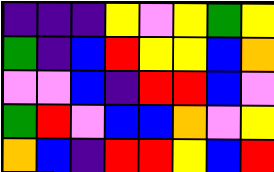[["indigo", "indigo", "indigo", "yellow", "violet", "yellow", "green", "yellow"], ["green", "indigo", "blue", "red", "yellow", "yellow", "blue", "orange"], ["violet", "violet", "blue", "indigo", "red", "red", "blue", "violet"], ["green", "red", "violet", "blue", "blue", "orange", "violet", "yellow"], ["orange", "blue", "indigo", "red", "red", "yellow", "blue", "red"]]